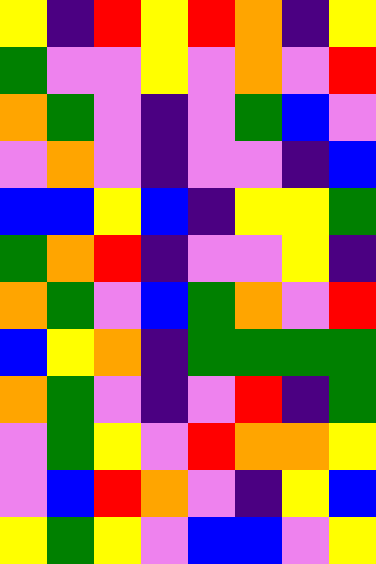[["yellow", "indigo", "red", "yellow", "red", "orange", "indigo", "yellow"], ["green", "violet", "violet", "yellow", "violet", "orange", "violet", "red"], ["orange", "green", "violet", "indigo", "violet", "green", "blue", "violet"], ["violet", "orange", "violet", "indigo", "violet", "violet", "indigo", "blue"], ["blue", "blue", "yellow", "blue", "indigo", "yellow", "yellow", "green"], ["green", "orange", "red", "indigo", "violet", "violet", "yellow", "indigo"], ["orange", "green", "violet", "blue", "green", "orange", "violet", "red"], ["blue", "yellow", "orange", "indigo", "green", "green", "green", "green"], ["orange", "green", "violet", "indigo", "violet", "red", "indigo", "green"], ["violet", "green", "yellow", "violet", "red", "orange", "orange", "yellow"], ["violet", "blue", "red", "orange", "violet", "indigo", "yellow", "blue"], ["yellow", "green", "yellow", "violet", "blue", "blue", "violet", "yellow"]]